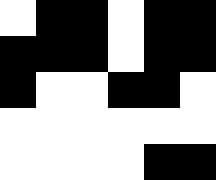[["white", "black", "black", "white", "black", "black"], ["black", "black", "black", "white", "black", "black"], ["black", "white", "white", "black", "black", "white"], ["white", "white", "white", "white", "white", "white"], ["white", "white", "white", "white", "black", "black"]]